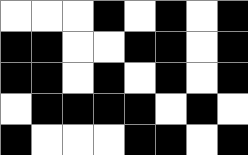[["white", "white", "white", "black", "white", "black", "white", "black"], ["black", "black", "white", "white", "black", "black", "white", "black"], ["black", "black", "white", "black", "white", "black", "white", "black"], ["white", "black", "black", "black", "black", "white", "black", "white"], ["black", "white", "white", "white", "black", "black", "white", "black"]]